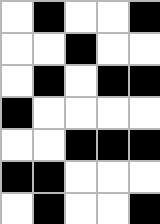[["white", "black", "white", "white", "black"], ["white", "white", "black", "white", "white"], ["white", "black", "white", "black", "black"], ["black", "white", "white", "white", "white"], ["white", "white", "black", "black", "black"], ["black", "black", "white", "white", "white"], ["white", "black", "white", "white", "black"]]